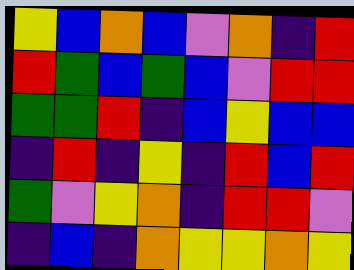[["yellow", "blue", "orange", "blue", "violet", "orange", "indigo", "red"], ["red", "green", "blue", "green", "blue", "violet", "red", "red"], ["green", "green", "red", "indigo", "blue", "yellow", "blue", "blue"], ["indigo", "red", "indigo", "yellow", "indigo", "red", "blue", "red"], ["green", "violet", "yellow", "orange", "indigo", "red", "red", "violet"], ["indigo", "blue", "indigo", "orange", "yellow", "yellow", "orange", "yellow"]]